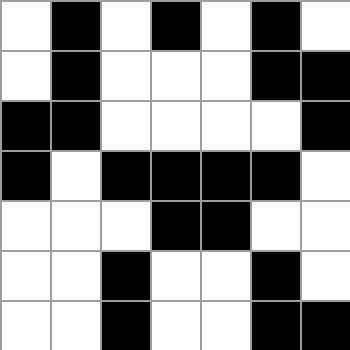[["white", "black", "white", "black", "white", "black", "white"], ["white", "black", "white", "white", "white", "black", "black"], ["black", "black", "white", "white", "white", "white", "black"], ["black", "white", "black", "black", "black", "black", "white"], ["white", "white", "white", "black", "black", "white", "white"], ["white", "white", "black", "white", "white", "black", "white"], ["white", "white", "black", "white", "white", "black", "black"]]